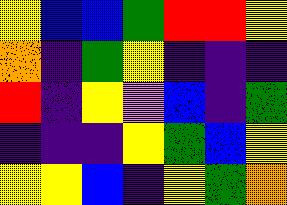[["yellow", "blue", "blue", "green", "red", "red", "yellow"], ["orange", "indigo", "green", "yellow", "indigo", "indigo", "indigo"], ["red", "indigo", "yellow", "violet", "blue", "indigo", "green"], ["indigo", "indigo", "indigo", "yellow", "green", "blue", "yellow"], ["yellow", "yellow", "blue", "indigo", "yellow", "green", "orange"]]